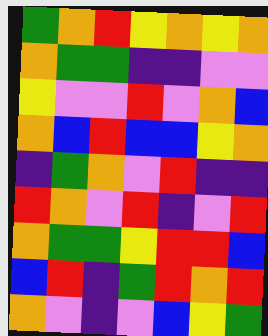[["green", "orange", "red", "yellow", "orange", "yellow", "orange"], ["orange", "green", "green", "indigo", "indigo", "violet", "violet"], ["yellow", "violet", "violet", "red", "violet", "orange", "blue"], ["orange", "blue", "red", "blue", "blue", "yellow", "orange"], ["indigo", "green", "orange", "violet", "red", "indigo", "indigo"], ["red", "orange", "violet", "red", "indigo", "violet", "red"], ["orange", "green", "green", "yellow", "red", "red", "blue"], ["blue", "red", "indigo", "green", "red", "orange", "red"], ["orange", "violet", "indigo", "violet", "blue", "yellow", "green"]]